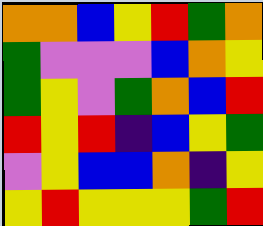[["orange", "orange", "blue", "yellow", "red", "green", "orange"], ["green", "violet", "violet", "violet", "blue", "orange", "yellow"], ["green", "yellow", "violet", "green", "orange", "blue", "red"], ["red", "yellow", "red", "indigo", "blue", "yellow", "green"], ["violet", "yellow", "blue", "blue", "orange", "indigo", "yellow"], ["yellow", "red", "yellow", "yellow", "yellow", "green", "red"]]